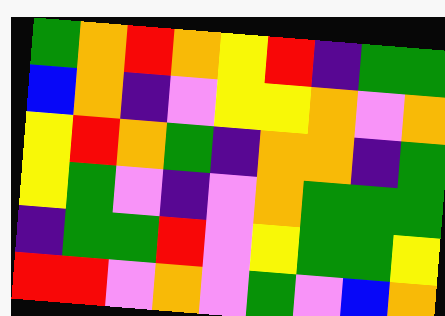[["green", "orange", "red", "orange", "yellow", "red", "indigo", "green", "green"], ["blue", "orange", "indigo", "violet", "yellow", "yellow", "orange", "violet", "orange"], ["yellow", "red", "orange", "green", "indigo", "orange", "orange", "indigo", "green"], ["yellow", "green", "violet", "indigo", "violet", "orange", "green", "green", "green"], ["indigo", "green", "green", "red", "violet", "yellow", "green", "green", "yellow"], ["red", "red", "violet", "orange", "violet", "green", "violet", "blue", "orange"]]